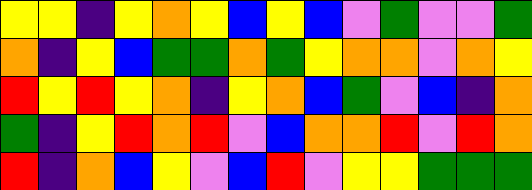[["yellow", "yellow", "indigo", "yellow", "orange", "yellow", "blue", "yellow", "blue", "violet", "green", "violet", "violet", "green"], ["orange", "indigo", "yellow", "blue", "green", "green", "orange", "green", "yellow", "orange", "orange", "violet", "orange", "yellow"], ["red", "yellow", "red", "yellow", "orange", "indigo", "yellow", "orange", "blue", "green", "violet", "blue", "indigo", "orange"], ["green", "indigo", "yellow", "red", "orange", "red", "violet", "blue", "orange", "orange", "red", "violet", "red", "orange"], ["red", "indigo", "orange", "blue", "yellow", "violet", "blue", "red", "violet", "yellow", "yellow", "green", "green", "green"]]